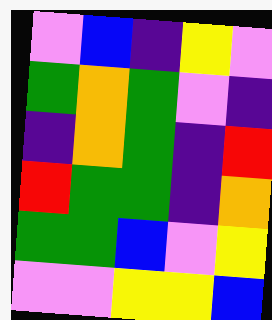[["violet", "blue", "indigo", "yellow", "violet"], ["green", "orange", "green", "violet", "indigo"], ["indigo", "orange", "green", "indigo", "red"], ["red", "green", "green", "indigo", "orange"], ["green", "green", "blue", "violet", "yellow"], ["violet", "violet", "yellow", "yellow", "blue"]]